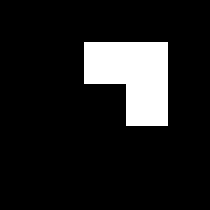[["black", "black", "black", "black", "black"], ["black", "black", "white", "white", "black"], ["black", "black", "black", "white", "black"], ["black", "black", "black", "black", "black"], ["black", "black", "black", "black", "black"]]